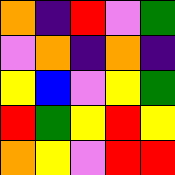[["orange", "indigo", "red", "violet", "green"], ["violet", "orange", "indigo", "orange", "indigo"], ["yellow", "blue", "violet", "yellow", "green"], ["red", "green", "yellow", "red", "yellow"], ["orange", "yellow", "violet", "red", "red"]]